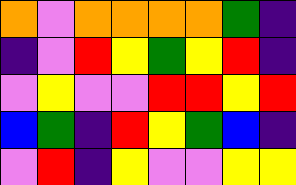[["orange", "violet", "orange", "orange", "orange", "orange", "green", "indigo"], ["indigo", "violet", "red", "yellow", "green", "yellow", "red", "indigo"], ["violet", "yellow", "violet", "violet", "red", "red", "yellow", "red"], ["blue", "green", "indigo", "red", "yellow", "green", "blue", "indigo"], ["violet", "red", "indigo", "yellow", "violet", "violet", "yellow", "yellow"]]